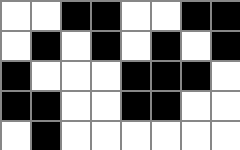[["white", "white", "black", "black", "white", "white", "black", "black"], ["white", "black", "white", "black", "white", "black", "white", "black"], ["black", "white", "white", "white", "black", "black", "black", "white"], ["black", "black", "white", "white", "black", "black", "white", "white"], ["white", "black", "white", "white", "white", "white", "white", "white"]]